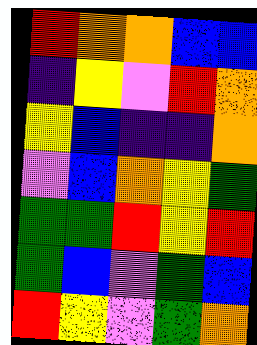[["red", "orange", "orange", "blue", "blue"], ["indigo", "yellow", "violet", "red", "orange"], ["yellow", "blue", "indigo", "indigo", "orange"], ["violet", "blue", "orange", "yellow", "green"], ["green", "green", "red", "yellow", "red"], ["green", "blue", "violet", "green", "blue"], ["red", "yellow", "violet", "green", "orange"]]